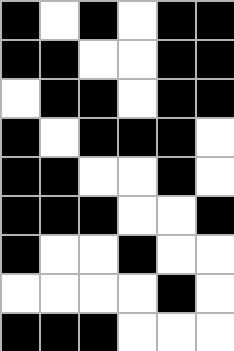[["black", "white", "black", "white", "black", "black"], ["black", "black", "white", "white", "black", "black"], ["white", "black", "black", "white", "black", "black"], ["black", "white", "black", "black", "black", "white"], ["black", "black", "white", "white", "black", "white"], ["black", "black", "black", "white", "white", "black"], ["black", "white", "white", "black", "white", "white"], ["white", "white", "white", "white", "black", "white"], ["black", "black", "black", "white", "white", "white"]]